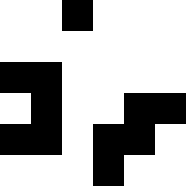[["white", "white", "black", "white", "white", "white"], ["white", "white", "white", "white", "white", "white"], ["black", "black", "white", "white", "white", "white"], ["white", "black", "white", "white", "black", "black"], ["black", "black", "white", "black", "black", "white"], ["white", "white", "white", "black", "white", "white"]]